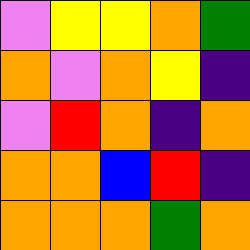[["violet", "yellow", "yellow", "orange", "green"], ["orange", "violet", "orange", "yellow", "indigo"], ["violet", "red", "orange", "indigo", "orange"], ["orange", "orange", "blue", "red", "indigo"], ["orange", "orange", "orange", "green", "orange"]]